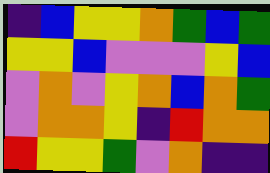[["indigo", "blue", "yellow", "yellow", "orange", "green", "blue", "green"], ["yellow", "yellow", "blue", "violet", "violet", "violet", "yellow", "blue"], ["violet", "orange", "violet", "yellow", "orange", "blue", "orange", "green"], ["violet", "orange", "orange", "yellow", "indigo", "red", "orange", "orange"], ["red", "yellow", "yellow", "green", "violet", "orange", "indigo", "indigo"]]